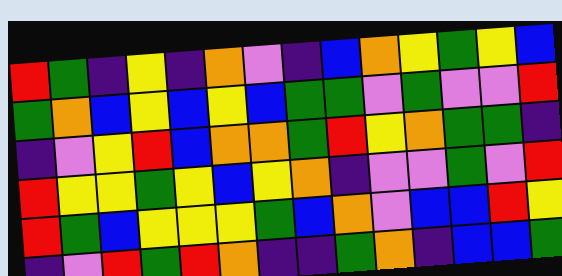[["red", "green", "indigo", "yellow", "indigo", "orange", "violet", "indigo", "blue", "orange", "yellow", "green", "yellow", "blue"], ["green", "orange", "blue", "yellow", "blue", "yellow", "blue", "green", "green", "violet", "green", "violet", "violet", "red"], ["indigo", "violet", "yellow", "red", "blue", "orange", "orange", "green", "red", "yellow", "orange", "green", "green", "indigo"], ["red", "yellow", "yellow", "green", "yellow", "blue", "yellow", "orange", "indigo", "violet", "violet", "green", "violet", "red"], ["red", "green", "blue", "yellow", "yellow", "yellow", "green", "blue", "orange", "violet", "blue", "blue", "red", "yellow"], ["indigo", "violet", "red", "green", "red", "orange", "indigo", "indigo", "green", "orange", "indigo", "blue", "blue", "green"]]